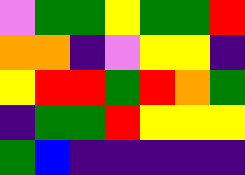[["violet", "green", "green", "yellow", "green", "green", "red"], ["orange", "orange", "indigo", "violet", "yellow", "yellow", "indigo"], ["yellow", "red", "red", "green", "red", "orange", "green"], ["indigo", "green", "green", "red", "yellow", "yellow", "yellow"], ["green", "blue", "indigo", "indigo", "indigo", "indigo", "indigo"]]